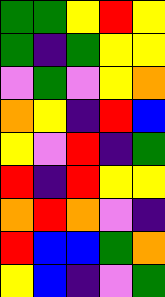[["green", "green", "yellow", "red", "yellow"], ["green", "indigo", "green", "yellow", "yellow"], ["violet", "green", "violet", "yellow", "orange"], ["orange", "yellow", "indigo", "red", "blue"], ["yellow", "violet", "red", "indigo", "green"], ["red", "indigo", "red", "yellow", "yellow"], ["orange", "red", "orange", "violet", "indigo"], ["red", "blue", "blue", "green", "orange"], ["yellow", "blue", "indigo", "violet", "green"]]